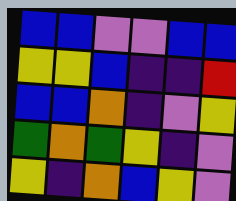[["blue", "blue", "violet", "violet", "blue", "blue"], ["yellow", "yellow", "blue", "indigo", "indigo", "red"], ["blue", "blue", "orange", "indigo", "violet", "yellow"], ["green", "orange", "green", "yellow", "indigo", "violet"], ["yellow", "indigo", "orange", "blue", "yellow", "violet"]]